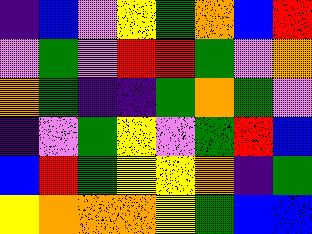[["indigo", "blue", "violet", "yellow", "green", "orange", "blue", "red"], ["violet", "green", "violet", "red", "red", "green", "violet", "orange"], ["orange", "green", "indigo", "indigo", "green", "orange", "green", "violet"], ["indigo", "violet", "green", "yellow", "violet", "green", "red", "blue"], ["blue", "red", "green", "yellow", "yellow", "orange", "indigo", "green"], ["yellow", "orange", "orange", "orange", "yellow", "green", "blue", "blue"]]